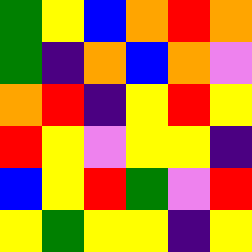[["green", "yellow", "blue", "orange", "red", "orange"], ["green", "indigo", "orange", "blue", "orange", "violet"], ["orange", "red", "indigo", "yellow", "red", "yellow"], ["red", "yellow", "violet", "yellow", "yellow", "indigo"], ["blue", "yellow", "red", "green", "violet", "red"], ["yellow", "green", "yellow", "yellow", "indigo", "yellow"]]